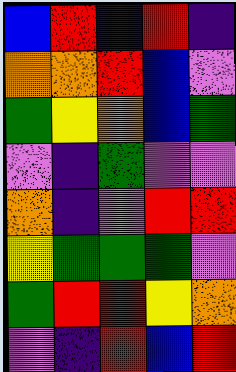[["blue", "red", "indigo", "red", "indigo"], ["orange", "orange", "red", "blue", "violet"], ["green", "yellow", "orange", "blue", "green"], ["violet", "indigo", "green", "violet", "violet"], ["orange", "indigo", "violet", "red", "red"], ["yellow", "green", "green", "green", "violet"], ["green", "red", "red", "yellow", "orange"], ["violet", "indigo", "red", "blue", "red"]]